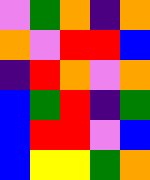[["violet", "green", "orange", "indigo", "orange"], ["orange", "violet", "red", "red", "blue"], ["indigo", "red", "orange", "violet", "orange"], ["blue", "green", "red", "indigo", "green"], ["blue", "red", "red", "violet", "blue"], ["blue", "yellow", "yellow", "green", "orange"]]